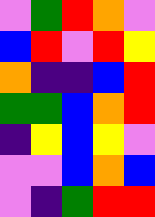[["violet", "green", "red", "orange", "violet"], ["blue", "red", "violet", "red", "yellow"], ["orange", "indigo", "indigo", "blue", "red"], ["green", "green", "blue", "orange", "red"], ["indigo", "yellow", "blue", "yellow", "violet"], ["violet", "violet", "blue", "orange", "blue"], ["violet", "indigo", "green", "red", "red"]]